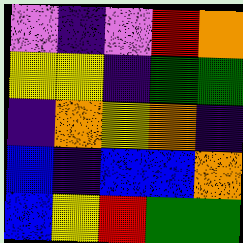[["violet", "indigo", "violet", "red", "orange"], ["yellow", "yellow", "indigo", "green", "green"], ["indigo", "orange", "yellow", "orange", "indigo"], ["blue", "indigo", "blue", "blue", "orange"], ["blue", "yellow", "red", "green", "green"]]